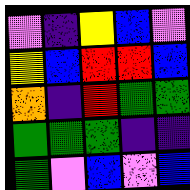[["violet", "indigo", "yellow", "blue", "violet"], ["yellow", "blue", "red", "red", "blue"], ["orange", "indigo", "red", "green", "green"], ["green", "green", "green", "indigo", "indigo"], ["green", "violet", "blue", "violet", "blue"]]